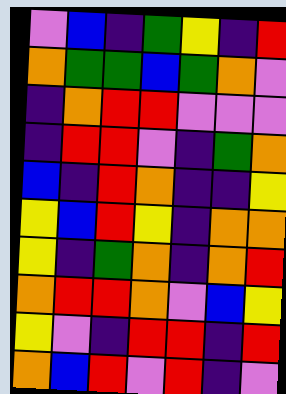[["violet", "blue", "indigo", "green", "yellow", "indigo", "red"], ["orange", "green", "green", "blue", "green", "orange", "violet"], ["indigo", "orange", "red", "red", "violet", "violet", "violet"], ["indigo", "red", "red", "violet", "indigo", "green", "orange"], ["blue", "indigo", "red", "orange", "indigo", "indigo", "yellow"], ["yellow", "blue", "red", "yellow", "indigo", "orange", "orange"], ["yellow", "indigo", "green", "orange", "indigo", "orange", "red"], ["orange", "red", "red", "orange", "violet", "blue", "yellow"], ["yellow", "violet", "indigo", "red", "red", "indigo", "red"], ["orange", "blue", "red", "violet", "red", "indigo", "violet"]]